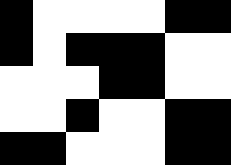[["black", "white", "white", "white", "white", "black", "black"], ["black", "white", "black", "black", "black", "white", "white"], ["white", "white", "white", "black", "black", "white", "white"], ["white", "white", "black", "white", "white", "black", "black"], ["black", "black", "white", "white", "white", "black", "black"]]